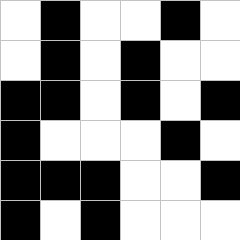[["white", "black", "white", "white", "black", "white"], ["white", "black", "white", "black", "white", "white"], ["black", "black", "white", "black", "white", "black"], ["black", "white", "white", "white", "black", "white"], ["black", "black", "black", "white", "white", "black"], ["black", "white", "black", "white", "white", "white"]]